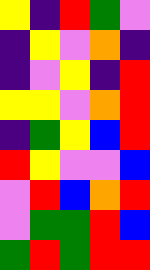[["yellow", "indigo", "red", "green", "violet"], ["indigo", "yellow", "violet", "orange", "indigo"], ["indigo", "violet", "yellow", "indigo", "red"], ["yellow", "yellow", "violet", "orange", "red"], ["indigo", "green", "yellow", "blue", "red"], ["red", "yellow", "violet", "violet", "blue"], ["violet", "red", "blue", "orange", "red"], ["violet", "green", "green", "red", "blue"], ["green", "red", "green", "red", "red"]]